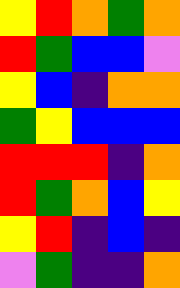[["yellow", "red", "orange", "green", "orange"], ["red", "green", "blue", "blue", "violet"], ["yellow", "blue", "indigo", "orange", "orange"], ["green", "yellow", "blue", "blue", "blue"], ["red", "red", "red", "indigo", "orange"], ["red", "green", "orange", "blue", "yellow"], ["yellow", "red", "indigo", "blue", "indigo"], ["violet", "green", "indigo", "indigo", "orange"]]